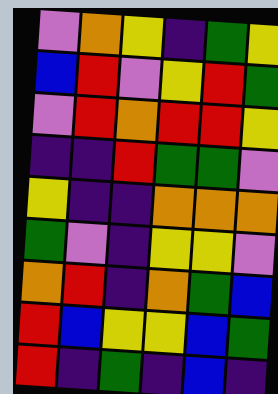[["violet", "orange", "yellow", "indigo", "green", "yellow"], ["blue", "red", "violet", "yellow", "red", "green"], ["violet", "red", "orange", "red", "red", "yellow"], ["indigo", "indigo", "red", "green", "green", "violet"], ["yellow", "indigo", "indigo", "orange", "orange", "orange"], ["green", "violet", "indigo", "yellow", "yellow", "violet"], ["orange", "red", "indigo", "orange", "green", "blue"], ["red", "blue", "yellow", "yellow", "blue", "green"], ["red", "indigo", "green", "indigo", "blue", "indigo"]]